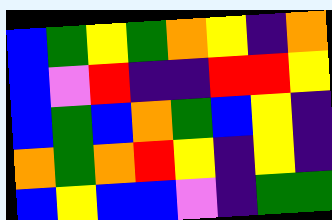[["blue", "green", "yellow", "green", "orange", "yellow", "indigo", "orange"], ["blue", "violet", "red", "indigo", "indigo", "red", "red", "yellow"], ["blue", "green", "blue", "orange", "green", "blue", "yellow", "indigo"], ["orange", "green", "orange", "red", "yellow", "indigo", "yellow", "indigo"], ["blue", "yellow", "blue", "blue", "violet", "indigo", "green", "green"]]